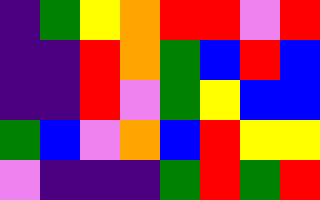[["indigo", "green", "yellow", "orange", "red", "red", "violet", "red"], ["indigo", "indigo", "red", "orange", "green", "blue", "red", "blue"], ["indigo", "indigo", "red", "violet", "green", "yellow", "blue", "blue"], ["green", "blue", "violet", "orange", "blue", "red", "yellow", "yellow"], ["violet", "indigo", "indigo", "indigo", "green", "red", "green", "red"]]